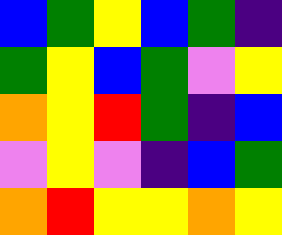[["blue", "green", "yellow", "blue", "green", "indigo"], ["green", "yellow", "blue", "green", "violet", "yellow"], ["orange", "yellow", "red", "green", "indigo", "blue"], ["violet", "yellow", "violet", "indigo", "blue", "green"], ["orange", "red", "yellow", "yellow", "orange", "yellow"]]